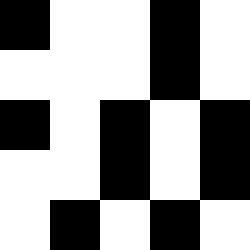[["black", "white", "white", "black", "white"], ["white", "white", "white", "black", "white"], ["black", "white", "black", "white", "black"], ["white", "white", "black", "white", "black"], ["white", "black", "white", "black", "white"]]